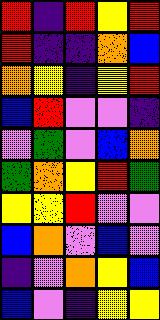[["red", "indigo", "red", "yellow", "red"], ["red", "indigo", "indigo", "orange", "blue"], ["orange", "yellow", "indigo", "yellow", "red"], ["blue", "red", "violet", "violet", "indigo"], ["violet", "green", "violet", "blue", "orange"], ["green", "orange", "yellow", "red", "green"], ["yellow", "yellow", "red", "violet", "violet"], ["blue", "orange", "violet", "blue", "violet"], ["indigo", "violet", "orange", "yellow", "blue"], ["blue", "violet", "indigo", "yellow", "yellow"]]